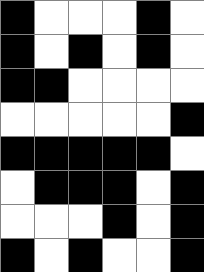[["black", "white", "white", "white", "black", "white"], ["black", "white", "black", "white", "black", "white"], ["black", "black", "white", "white", "white", "white"], ["white", "white", "white", "white", "white", "black"], ["black", "black", "black", "black", "black", "white"], ["white", "black", "black", "black", "white", "black"], ["white", "white", "white", "black", "white", "black"], ["black", "white", "black", "white", "white", "black"]]